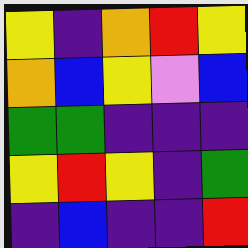[["yellow", "indigo", "orange", "red", "yellow"], ["orange", "blue", "yellow", "violet", "blue"], ["green", "green", "indigo", "indigo", "indigo"], ["yellow", "red", "yellow", "indigo", "green"], ["indigo", "blue", "indigo", "indigo", "red"]]